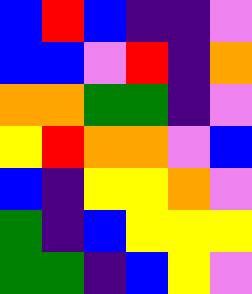[["blue", "red", "blue", "indigo", "indigo", "violet"], ["blue", "blue", "violet", "red", "indigo", "orange"], ["orange", "orange", "green", "green", "indigo", "violet"], ["yellow", "red", "orange", "orange", "violet", "blue"], ["blue", "indigo", "yellow", "yellow", "orange", "violet"], ["green", "indigo", "blue", "yellow", "yellow", "yellow"], ["green", "green", "indigo", "blue", "yellow", "violet"]]